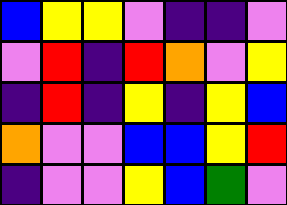[["blue", "yellow", "yellow", "violet", "indigo", "indigo", "violet"], ["violet", "red", "indigo", "red", "orange", "violet", "yellow"], ["indigo", "red", "indigo", "yellow", "indigo", "yellow", "blue"], ["orange", "violet", "violet", "blue", "blue", "yellow", "red"], ["indigo", "violet", "violet", "yellow", "blue", "green", "violet"]]